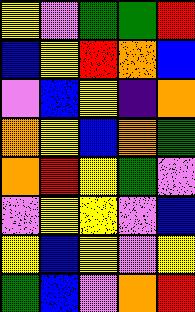[["yellow", "violet", "green", "green", "red"], ["blue", "yellow", "red", "orange", "blue"], ["violet", "blue", "yellow", "indigo", "orange"], ["orange", "yellow", "blue", "orange", "green"], ["orange", "red", "yellow", "green", "violet"], ["violet", "yellow", "yellow", "violet", "blue"], ["yellow", "blue", "yellow", "violet", "yellow"], ["green", "blue", "violet", "orange", "red"]]